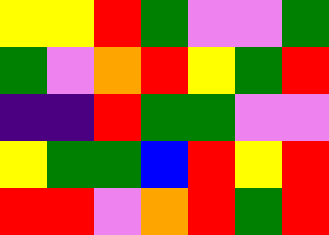[["yellow", "yellow", "red", "green", "violet", "violet", "green"], ["green", "violet", "orange", "red", "yellow", "green", "red"], ["indigo", "indigo", "red", "green", "green", "violet", "violet"], ["yellow", "green", "green", "blue", "red", "yellow", "red"], ["red", "red", "violet", "orange", "red", "green", "red"]]